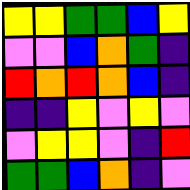[["yellow", "yellow", "green", "green", "blue", "yellow"], ["violet", "violet", "blue", "orange", "green", "indigo"], ["red", "orange", "red", "orange", "blue", "indigo"], ["indigo", "indigo", "yellow", "violet", "yellow", "violet"], ["violet", "yellow", "yellow", "violet", "indigo", "red"], ["green", "green", "blue", "orange", "indigo", "violet"]]